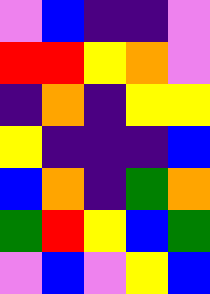[["violet", "blue", "indigo", "indigo", "violet"], ["red", "red", "yellow", "orange", "violet"], ["indigo", "orange", "indigo", "yellow", "yellow"], ["yellow", "indigo", "indigo", "indigo", "blue"], ["blue", "orange", "indigo", "green", "orange"], ["green", "red", "yellow", "blue", "green"], ["violet", "blue", "violet", "yellow", "blue"]]